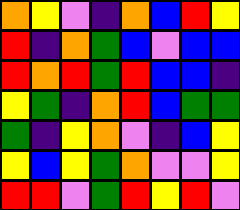[["orange", "yellow", "violet", "indigo", "orange", "blue", "red", "yellow"], ["red", "indigo", "orange", "green", "blue", "violet", "blue", "blue"], ["red", "orange", "red", "green", "red", "blue", "blue", "indigo"], ["yellow", "green", "indigo", "orange", "red", "blue", "green", "green"], ["green", "indigo", "yellow", "orange", "violet", "indigo", "blue", "yellow"], ["yellow", "blue", "yellow", "green", "orange", "violet", "violet", "yellow"], ["red", "red", "violet", "green", "red", "yellow", "red", "violet"]]